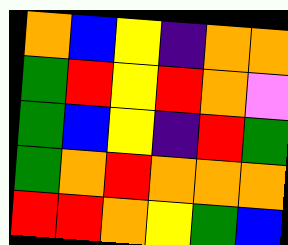[["orange", "blue", "yellow", "indigo", "orange", "orange"], ["green", "red", "yellow", "red", "orange", "violet"], ["green", "blue", "yellow", "indigo", "red", "green"], ["green", "orange", "red", "orange", "orange", "orange"], ["red", "red", "orange", "yellow", "green", "blue"]]